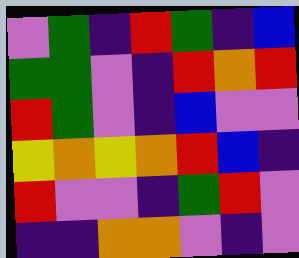[["violet", "green", "indigo", "red", "green", "indigo", "blue"], ["green", "green", "violet", "indigo", "red", "orange", "red"], ["red", "green", "violet", "indigo", "blue", "violet", "violet"], ["yellow", "orange", "yellow", "orange", "red", "blue", "indigo"], ["red", "violet", "violet", "indigo", "green", "red", "violet"], ["indigo", "indigo", "orange", "orange", "violet", "indigo", "violet"]]